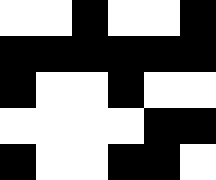[["white", "white", "black", "white", "white", "black"], ["black", "black", "black", "black", "black", "black"], ["black", "white", "white", "black", "white", "white"], ["white", "white", "white", "white", "black", "black"], ["black", "white", "white", "black", "black", "white"]]